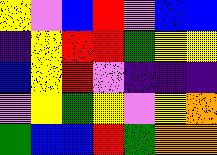[["yellow", "violet", "blue", "red", "violet", "blue", "blue"], ["indigo", "yellow", "red", "red", "green", "yellow", "yellow"], ["blue", "yellow", "red", "violet", "indigo", "indigo", "indigo"], ["violet", "yellow", "green", "yellow", "violet", "yellow", "orange"], ["green", "blue", "blue", "red", "green", "orange", "orange"]]